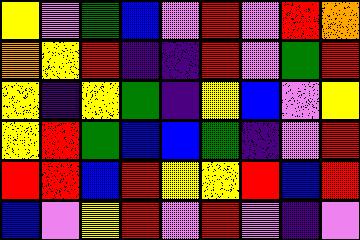[["yellow", "violet", "green", "blue", "violet", "red", "violet", "red", "orange"], ["orange", "yellow", "red", "indigo", "indigo", "red", "violet", "green", "red"], ["yellow", "indigo", "yellow", "green", "indigo", "yellow", "blue", "violet", "yellow"], ["yellow", "red", "green", "blue", "blue", "green", "indigo", "violet", "red"], ["red", "red", "blue", "red", "yellow", "yellow", "red", "blue", "red"], ["blue", "violet", "yellow", "red", "violet", "red", "violet", "indigo", "violet"]]